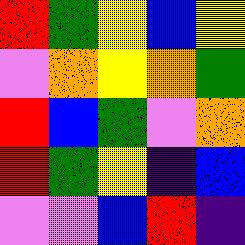[["red", "green", "yellow", "blue", "yellow"], ["violet", "orange", "yellow", "orange", "green"], ["red", "blue", "green", "violet", "orange"], ["red", "green", "yellow", "indigo", "blue"], ["violet", "violet", "blue", "red", "indigo"]]